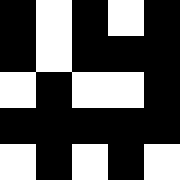[["black", "white", "black", "white", "black"], ["black", "white", "black", "black", "black"], ["white", "black", "white", "white", "black"], ["black", "black", "black", "black", "black"], ["white", "black", "white", "black", "white"]]